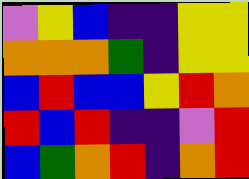[["violet", "yellow", "blue", "indigo", "indigo", "yellow", "yellow"], ["orange", "orange", "orange", "green", "indigo", "yellow", "yellow"], ["blue", "red", "blue", "blue", "yellow", "red", "orange"], ["red", "blue", "red", "indigo", "indigo", "violet", "red"], ["blue", "green", "orange", "red", "indigo", "orange", "red"]]